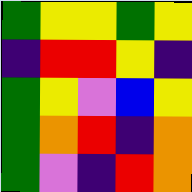[["green", "yellow", "yellow", "green", "yellow"], ["indigo", "red", "red", "yellow", "indigo"], ["green", "yellow", "violet", "blue", "yellow"], ["green", "orange", "red", "indigo", "orange"], ["green", "violet", "indigo", "red", "orange"]]